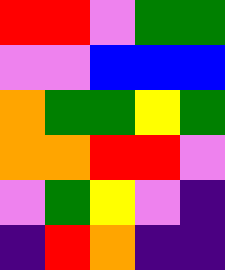[["red", "red", "violet", "green", "green"], ["violet", "violet", "blue", "blue", "blue"], ["orange", "green", "green", "yellow", "green"], ["orange", "orange", "red", "red", "violet"], ["violet", "green", "yellow", "violet", "indigo"], ["indigo", "red", "orange", "indigo", "indigo"]]